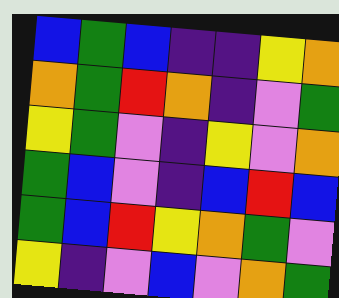[["blue", "green", "blue", "indigo", "indigo", "yellow", "orange"], ["orange", "green", "red", "orange", "indigo", "violet", "green"], ["yellow", "green", "violet", "indigo", "yellow", "violet", "orange"], ["green", "blue", "violet", "indigo", "blue", "red", "blue"], ["green", "blue", "red", "yellow", "orange", "green", "violet"], ["yellow", "indigo", "violet", "blue", "violet", "orange", "green"]]